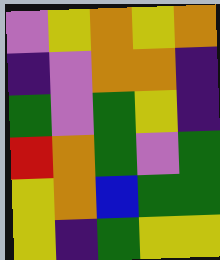[["violet", "yellow", "orange", "yellow", "orange"], ["indigo", "violet", "orange", "orange", "indigo"], ["green", "violet", "green", "yellow", "indigo"], ["red", "orange", "green", "violet", "green"], ["yellow", "orange", "blue", "green", "green"], ["yellow", "indigo", "green", "yellow", "yellow"]]